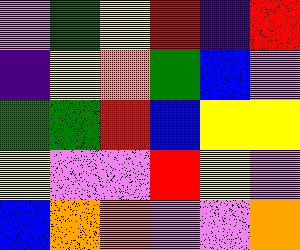[["violet", "green", "yellow", "red", "indigo", "red"], ["indigo", "yellow", "orange", "green", "blue", "violet"], ["green", "green", "red", "blue", "yellow", "yellow"], ["yellow", "violet", "violet", "red", "yellow", "violet"], ["blue", "orange", "orange", "violet", "violet", "orange"]]